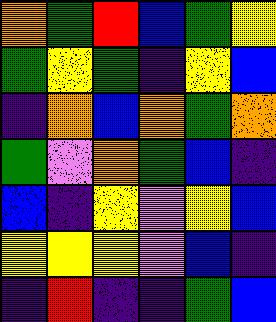[["orange", "green", "red", "blue", "green", "yellow"], ["green", "yellow", "green", "indigo", "yellow", "blue"], ["indigo", "orange", "blue", "orange", "green", "orange"], ["green", "violet", "orange", "green", "blue", "indigo"], ["blue", "indigo", "yellow", "violet", "yellow", "blue"], ["yellow", "yellow", "yellow", "violet", "blue", "indigo"], ["indigo", "red", "indigo", "indigo", "green", "blue"]]